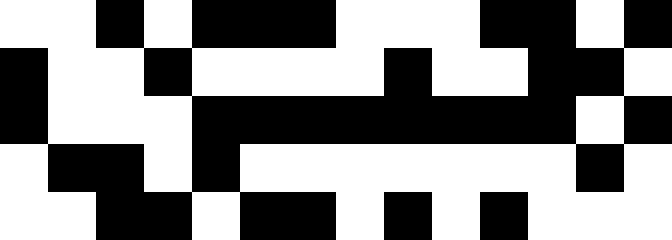[["white", "white", "black", "white", "black", "black", "black", "white", "white", "white", "black", "black", "white", "black"], ["black", "white", "white", "black", "white", "white", "white", "white", "black", "white", "white", "black", "black", "white"], ["black", "white", "white", "white", "black", "black", "black", "black", "black", "black", "black", "black", "white", "black"], ["white", "black", "black", "white", "black", "white", "white", "white", "white", "white", "white", "white", "black", "white"], ["white", "white", "black", "black", "white", "black", "black", "white", "black", "white", "black", "white", "white", "white"]]